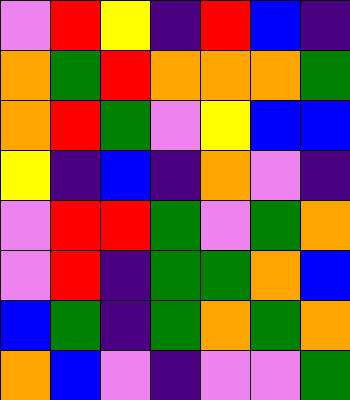[["violet", "red", "yellow", "indigo", "red", "blue", "indigo"], ["orange", "green", "red", "orange", "orange", "orange", "green"], ["orange", "red", "green", "violet", "yellow", "blue", "blue"], ["yellow", "indigo", "blue", "indigo", "orange", "violet", "indigo"], ["violet", "red", "red", "green", "violet", "green", "orange"], ["violet", "red", "indigo", "green", "green", "orange", "blue"], ["blue", "green", "indigo", "green", "orange", "green", "orange"], ["orange", "blue", "violet", "indigo", "violet", "violet", "green"]]